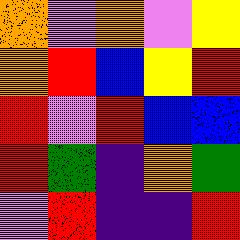[["orange", "violet", "orange", "violet", "yellow"], ["orange", "red", "blue", "yellow", "red"], ["red", "violet", "red", "blue", "blue"], ["red", "green", "indigo", "orange", "green"], ["violet", "red", "indigo", "indigo", "red"]]